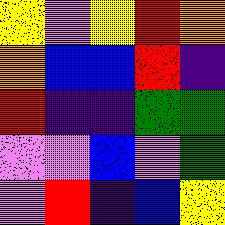[["yellow", "violet", "yellow", "red", "orange"], ["orange", "blue", "blue", "red", "indigo"], ["red", "indigo", "indigo", "green", "green"], ["violet", "violet", "blue", "violet", "green"], ["violet", "red", "indigo", "blue", "yellow"]]